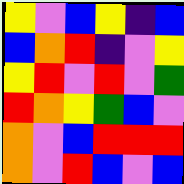[["yellow", "violet", "blue", "yellow", "indigo", "blue"], ["blue", "orange", "red", "indigo", "violet", "yellow"], ["yellow", "red", "violet", "red", "violet", "green"], ["red", "orange", "yellow", "green", "blue", "violet"], ["orange", "violet", "blue", "red", "red", "red"], ["orange", "violet", "red", "blue", "violet", "blue"]]